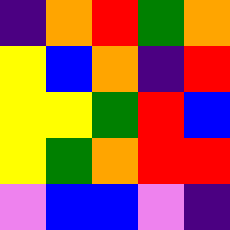[["indigo", "orange", "red", "green", "orange"], ["yellow", "blue", "orange", "indigo", "red"], ["yellow", "yellow", "green", "red", "blue"], ["yellow", "green", "orange", "red", "red"], ["violet", "blue", "blue", "violet", "indigo"]]